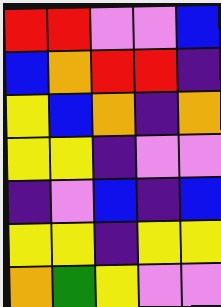[["red", "red", "violet", "violet", "blue"], ["blue", "orange", "red", "red", "indigo"], ["yellow", "blue", "orange", "indigo", "orange"], ["yellow", "yellow", "indigo", "violet", "violet"], ["indigo", "violet", "blue", "indigo", "blue"], ["yellow", "yellow", "indigo", "yellow", "yellow"], ["orange", "green", "yellow", "violet", "violet"]]